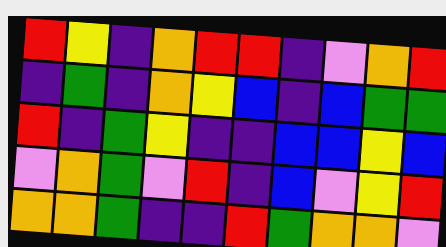[["red", "yellow", "indigo", "orange", "red", "red", "indigo", "violet", "orange", "red"], ["indigo", "green", "indigo", "orange", "yellow", "blue", "indigo", "blue", "green", "green"], ["red", "indigo", "green", "yellow", "indigo", "indigo", "blue", "blue", "yellow", "blue"], ["violet", "orange", "green", "violet", "red", "indigo", "blue", "violet", "yellow", "red"], ["orange", "orange", "green", "indigo", "indigo", "red", "green", "orange", "orange", "violet"]]